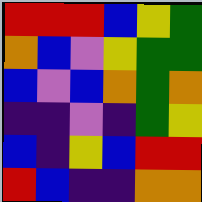[["red", "red", "red", "blue", "yellow", "green"], ["orange", "blue", "violet", "yellow", "green", "green"], ["blue", "violet", "blue", "orange", "green", "orange"], ["indigo", "indigo", "violet", "indigo", "green", "yellow"], ["blue", "indigo", "yellow", "blue", "red", "red"], ["red", "blue", "indigo", "indigo", "orange", "orange"]]